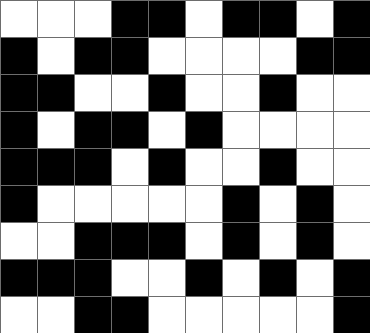[["white", "white", "white", "black", "black", "white", "black", "black", "white", "black"], ["black", "white", "black", "black", "white", "white", "white", "white", "black", "black"], ["black", "black", "white", "white", "black", "white", "white", "black", "white", "white"], ["black", "white", "black", "black", "white", "black", "white", "white", "white", "white"], ["black", "black", "black", "white", "black", "white", "white", "black", "white", "white"], ["black", "white", "white", "white", "white", "white", "black", "white", "black", "white"], ["white", "white", "black", "black", "black", "white", "black", "white", "black", "white"], ["black", "black", "black", "white", "white", "black", "white", "black", "white", "black"], ["white", "white", "black", "black", "white", "white", "white", "white", "white", "black"]]